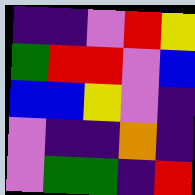[["indigo", "indigo", "violet", "red", "yellow"], ["green", "red", "red", "violet", "blue"], ["blue", "blue", "yellow", "violet", "indigo"], ["violet", "indigo", "indigo", "orange", "indigo"], ["violet", "green", "green", "indigo", "red"]]